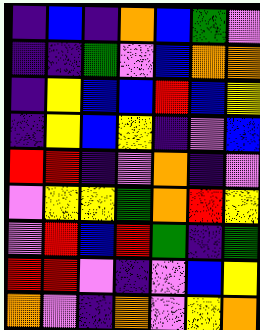[["indigo", "blue", "indigo", "orange", "blue", "green", "violet"], ["indigo", "indigo", "green", "violet", "blue", "orange", "orange"], ["indigo", "yellow", "blue", "blue", "red", "blue", "yellow"], ["indigo", "yellow", "blue", "yellow", "indigo", "violet", "blue"], ["red", "red", "indigo", "violet", "orange", "indigo", "violet"], ["violet", "yellow", "yellow", "green", "orange", "red", "yellow"], ["violet", "red", "blue", "red", "green", "indigo", "green"], ["red", "red", "violet", "indigo", "violet", "blue", "yellow"], ["orange", "violet", "indigo", "orange", "violet", "yellow", "orange"]]